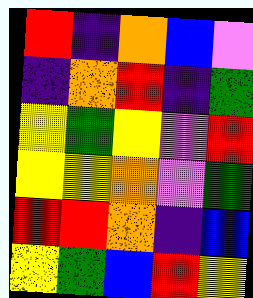[["red", "indigo", "orange", "blue", "violet"], ["indigo", "orange", "red", "indigo", "green"], ["yellow", "green", "yellow", "violet", "red"], ["yellow", "yellow", "orange", "violet", "green"], ["red", "red", "orange", "indigo", "blue"], ["yellow", "green", "blue", "red", "yellow"]]